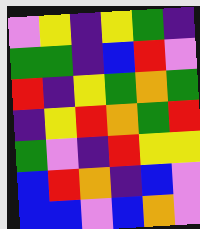[["violet", "yellow", "indigo", "yellow", "green", "indigo"], ["green", "green", "indigo", "blue", "red", "violet"], ["red", "indigo", "yellow", "green", "orange", "green"], ["indigo", "yellow", "red", "orange", "green", "red"], ["green", "violet", "indigo", "red", "yellow", "yellow"], ["blue", "red", "orange", "indigo", "blue", "violet"], ["blue", "blue", "violet", "blue", "orange", "violet"]]